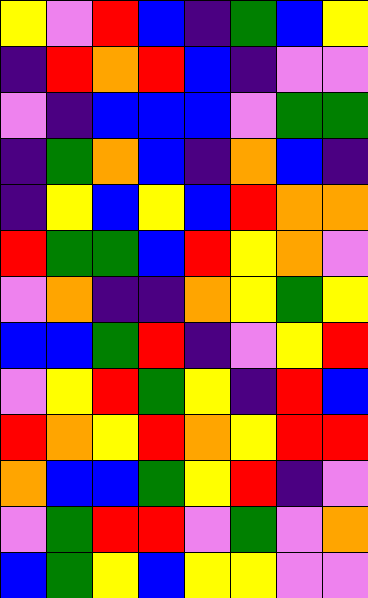[["yellow", "violet", "red", "blue", "indigo", "green", "blue", "yellow"], ["indigo", "red", "orange", "red", "blue", "indigo", "violet", "violet"], ["violet", "indigo", "blue", "blue", "blue", "violet", "green", "green"], ["indigo", "green", "orange", "blue", "indigo", "orange", "blue", "indigo"], ["indigo", "yellow", "blue", "yellow", "blue", "red", "orange", "orange"], ["red", "green", "green", "blue", "red", "yellow", "orange", "violet"], ["violet", "orange", "indigo", "indigo", "orange", "yellow", "green", "yellow"], ["blue", "blue", "green", "red", "indigo", "violet", "yellow", "red"], ["violet", "yellow", "red", "green", "yellow", "indigo", "red", "blue"], ["red", "orange", "yellow", "red", "orange", "yellow", "red", "red"], ["orange", "blue", "blue", "green", "yellow", "red", "indigo", "violet"], ["violet", "green", "red", "red", "violet", "green", "violet", "orange"], ["blue", "green", "yellow", "blue", "yellow", "yellow", "violet", "violet"]]